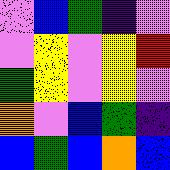[["violet", "blue", "green", "indigo", "violet"], ["violet", "yellow", "violet", "yellow", "red"], ["green", "yellow", "violet", "yellow", "violet"], ["orange", "violet", "blue", "green", "indigo"], ["blue", "green", "blue", "orange", "blue"]]